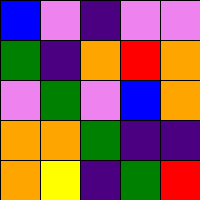[["blue", "violet", "indigo", "violet", "violet"], ["green", "indigo", "orange", "red", "orange"], ["violet", "green", "violet", "blue", "orange"], ["orange", "orange", "green", "indigo", "indigo"], ["orange", "yellow", "indigo", "green", "red"]]